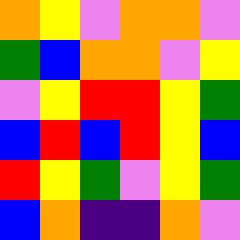[["orange", "yellow", "violet", "orange", "orange", "violet"], ["green", "blue", "orange", "orange", "violet", "yellow"], ["violet", "yellow", "red", "red", "yellow", "green"], ["blue", "red", "blue", "red", "yellow", "blue"], ["red", "yellow", "green", "violet", "yellow", "green"], ["blue", "orange", "indigo", "indigo", "orange", "violet"]]